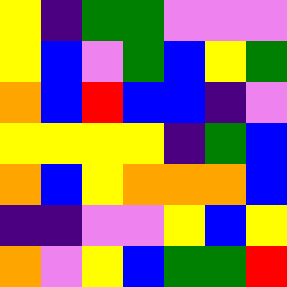[["yellow", "indigo", "green", "green", "violet", "violet", "violet"], ["yellow", "blue", "violet", "green", "blue", "yellow", "green"], ["orange", "blue", "red", "blue", "blue", "indigo", "violet"], ["yellow", "yellow", "yellow", "yellow", "indigo", "green", "blue"], ["orange", "blue", "yellow", "orange", "orange", "orange", "blue"], ["indigo", "indigo", "violet", "violet", "yellow", "blue", "yellow"], ["orange", "violet", "yellow", "blue", "green", "green", "red"]]